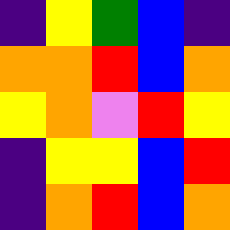[["indigo", "yellow", "green", "blue", "indigo"], ["orange", "orange", "red", "blue", "orange"], ["yellow", "orange", "violet", "red", "yellow"], ["indigo", "yellow", "yellow", "blue", "red"], ["indigo", "orange", "red", "blue", "orange"]]